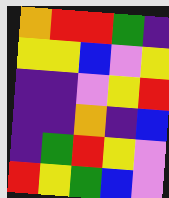[["orange", "red", "red", "green", "indigo"], ["yellow", "yellow", "blue", "violet", "yellow"], ["indigo", "indigo", "violet", "yellow", "red"], ["indigo", "indigo", "orange", "indigo", "blue"], ["indigo", "green", "red", "yellow", "violet"], ["red", "yellow", "green", "blue", "violet"]]